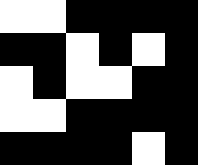[["white", "white", "black", "black", "black", "black"], ["black", "black", "white", "black", "white", "black"], ["white", "black", "white", "white", "black", "black"], ["white", "white", "black", "black", "black", "black"], ["black", "black", "black", "black", "white", "black"]]